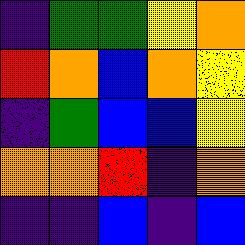[["indigo", "green", "green", "yellow", "orange"], ["red", "orange", "blue", "orange", "yellow"], ["indigo", "green", "blue", "blue", "yellow"], ["orange", "orange", "red", "indigo", "orange"], ["indigo", "indigo", "blue", "indigo", "blue"]]